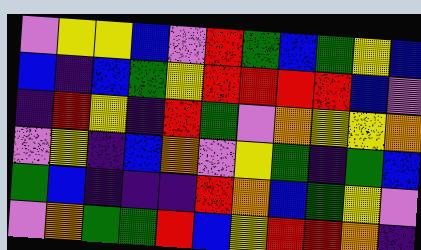[["violet", "yellow", "yellow", "blue", "violet", "red", "green", "blue", "green", "yellow", "blue"], ["blue", "indigo", "blue", "green", "yellow", "red", "red", "red", "red", "blue", "violet"], ["indigo", "red", "yellow", "indigo", "red", "green", "violet", "orange", "yellow", "yellow", "orange"], ["violet", "yellow", "indigo", "blue", "orange", "violet", "yellow", "green", "indigo", "green", "blue"], ["green", "blue", "indigo", "indigo", "indigo", "red", "orange", "blue", "green", "yellow", "violet"], ["violet", "orange", "green", "green", "red", "blue", "yellow", "red", "red", "orange", "indigo"]]